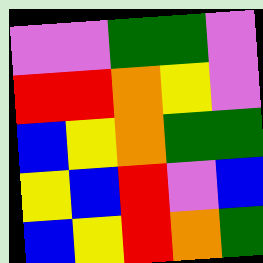[["violet", "violet", "green", "green", "violet"], ["red", "red", "orange", "yellow", "violet"], ["blue", "yellow", "orange", "green", "green"], ["yellow", "blue", "red", "violet", "blue"], ["blue", "yellow", "red", "orange", "green"]]